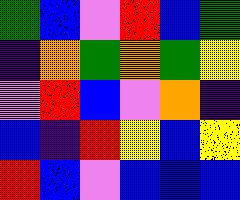[["green", "blue", "violet", "red", "blue", "green"], ["indigo", "orange", "green", "orange", "green", "yellow"], ["violet", "red", "blue", "violet", "orange", "indigo"], ["blue", "indigo", "red", "yellow", "blue", "yellow"], ["red", "blue", "violet", "blue", "blue", "blue"]]